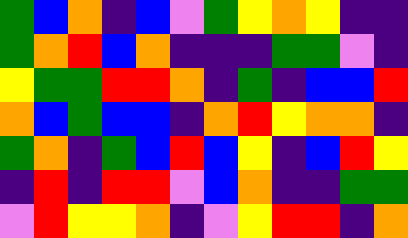[["green", "blue", "orange", "indigo", "blue", "violet", "green", "yellow", "orange", "yellow", "indigo", "indigo"], ["green", "orange", "red", "blue", "orange", "indigo", "indigo", "indigo", "green", "green", "violet", "indigo"], ["yellow", "green", "green", "red", "red", "orange", "indigo", "green", "indigo", "blue", "blue", "red"], ["orange", "blue", "green", "blue", "blue", "indigo", "orange", "red", "yellow", "orange", "orange", "indigo"], ["green", "orange", "indigo", "green", "blue", "red", "blue", "yellow", "indigo", "blue", "red", "yellow"], ["indigo", "red", "indigo", "red", "red", "violet", "blue", "orange", "indigo", "indigo", "green", "green"], ["violet", "red", "yellow", "yellow", "orange", "indigo", "violet", "yellow", "red", "red", "indigo", "orange"]]